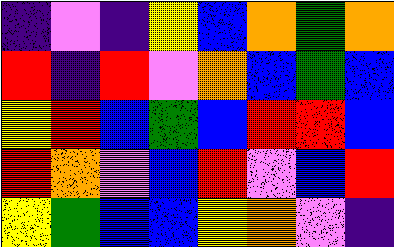[["indigo", "violet", "indigo", "yellow", "blue", "orange", "green", "orange"], ["red", "indigo", "red", "violet", "orange", "blue", "green", "blue"], ["yellow", "red", "blue", "green", "blue", "red", "red", "blue"], ["red", "orange", "violet", "blue", "red", "violet", "blue", "red"], ["yellow", "green", "blue", "blue", "yellow", "orange", "violet", "indigo"]]